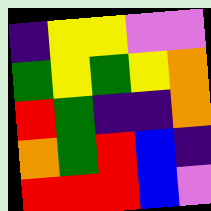[["indigo", "yellow", "yellow", "violet", "violet"], ["green", "yellow", "green", "yellow", "orange"], ["red", "green", "indigo", "indigo", "orange"], ["orange", "green", "red", "blue", "indigo"], ["red", "red", "red", "blue", "violet"]]